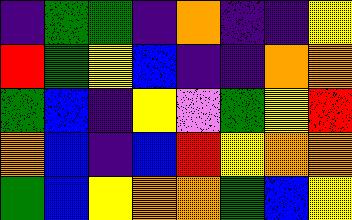[["indigo", "green", "green", "indigo", "orange", "indigo", "indigo", "yellow"], ["red", "green", "yellow", "blue", "indigo", "indigo", "orange", "orange"], ["green", "blue", "indigo", "yellow", "violet", "green", "yellow", "red"], ["orange", "blue", "indigo", "blue", "red", "yellow", "orange", "orange"], ["green", "blue", "yellow", "orange", "orange", "green", "blue", "yellow"]]